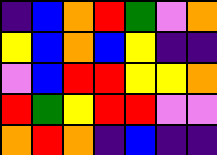[["indigo", "blue", "orange", "red", "green", "violet", "orange"], ["yellow", "blue", "orange", "blue", "yellow", "indigo", "indigo"], ["violet", "blue", "red", "red", "yellow", "yellow", "orange"], ["red", "green", "yellow", "red", "red", "violet", "violet"], ["orange", "red", "orange", "indigo", "blue", "indigo", "indigo"]]